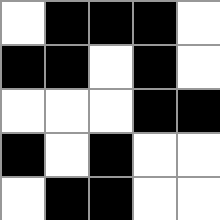[["white", "black", "black", "black", "white"], ["black", "black", "white", "black", "white"], ["white", "white", "white", "black", "black"], ["black", "white", "black", "white", "white"], ["white", "black", "black", "white", "white"]]